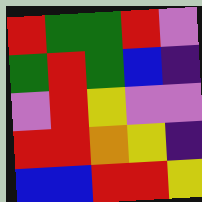[["red", "green", "green", "red", "violet"], ["green", "red", "green", "blue", "indigo"], ["violet", "red", "yellow", "violet", "violet"], ["red", "red", "orange", "yellow", "indigo"], ["blue", "blue", "red", "red", "yellow"]]